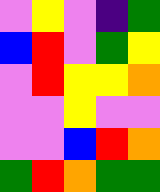[["violet", "yellow", "violet", "indigo", "green"], ["blue", "red", "violet", "green", "yellow"], ["violet", "red", "yellow", "yellow", "orange"], ["violet", "violet", "yellow", "violet", "violet"], ["violet", "violet", "blue", "red", "orange"], ["green", "red", "orange", "green", "green"]]